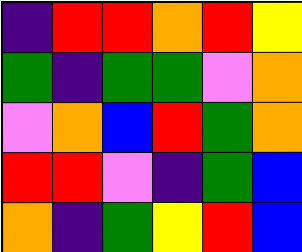[["indigo", "red", "red", "orange", "red", "yellow"], ["green", "indigo", "green", "green", "violet", "orange"], ["violet", "orange", "blue", "red", "green", "orange"], ["red", "red", "violet", "indigo", "green", "blue"], ["orange", "indigo", "green", "yellow", "red", "blue"]]